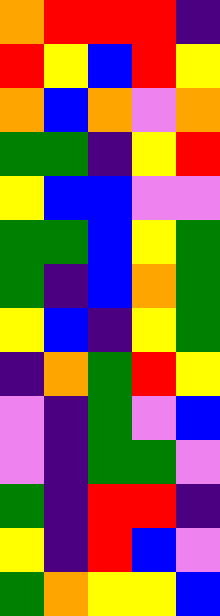[["orange", "red", "red", "red", "indigo"], ["red", "yellow", "blue", "red", "yellow"], ["orange", "blue", "orange", "violet", "orange"], ["green", "green", "indigo", "yellow", "red"], ["yellow", "blue", "blue", "violet", "violet"], ["green", "green", "blue", "yellow", "green"], ["green", "indigo", "blue", "orange", "green"], ["yellow", "blue", "indigo", "yellow", "green"], ["indigo", "orange", "green", "red", "yellow"], ["violet", "indigo", "green", "violet", "blue"], ["violet", "indigo", "green", "green", "violet"], ["green", "indigo", "red", "red", "indigo"], ["yellow", "indigo", "red", "blue", "violet"], ["green", "orange", "yellow", "yellow", "blue"]]